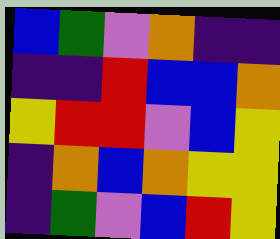[["blue", "green", "violet", "orange", "indigo", "indigo"], ["indigo", "indigo", "red", "blue", "blue", "orange"], ["yellow", "red", "red", "violet", "blue", "yellow"], ["indigo", "orange", "blue", "orange", "yellow", "yellow"], ["indigo", "green", "violet", "blue", "red", "yellow"]]